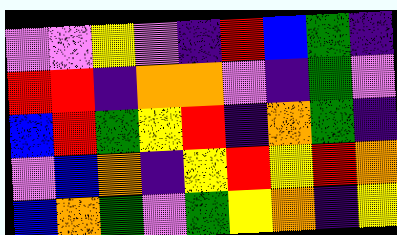[["violet", "violet", "yellow", "violet", "indigo", "red", "blue", "green", "indigo"], ["red", "red", "indigo", "orange", "orange", "violet", "indigo", "green", "violet"], ["blue", "red", "green", "yellow", "red", "indigo", "orange", "green", "indigo"], ["violet", "blue", "orange", "indigo", "yellow", "red", "yellow", "red", "orange"], ["blue", "orange", "green", "violet", "green", "yellow", "orange", "indigo", "yellow"]]